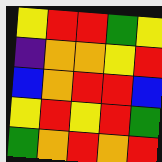[["yellow", "red", "red", "green", "yellow"], ["indigo", "orange", "orange", "yellow", "red"], ["blue", "orange", "red", "red", "blue"], ["yellow", "red", "yellow", "red", "green"], ["green", "orange", "red", "orange", "red"]]